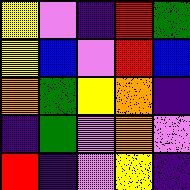[["yellow", "violet", "indigo", "red", "green"], ["yellow", "blue", "violet", "red", "blue"], ["orange", "green", "yellow", "orange", "indigo"], ["indigo", "green", "violet", "orange", "violet"], ["red", "indigo", "violet", "yellow", "indigo"]]